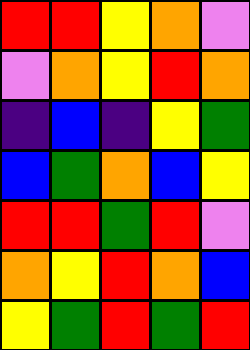[["red", "red", "yellow", "orange", "violet"], ["violet", "orange", "yellow", "red", "orange"], ["indigo", "blue", "indigo", "yellow", "green"], ["blue", "green", "orange", "blue", "yellow"], ["red", "red", "green", "red", "violet"], ["orange", "yellow", "red", "orange", "blue"], ["yellow", "green", "red", "green", "red"]]